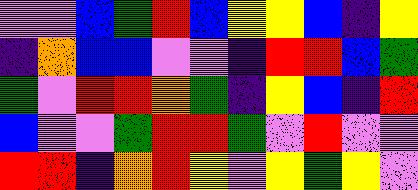[["violet", "violet", "blue", "green", "red", "blue", "yellow", "yellow", "blue", "indigo", "yellow"], ["indigo", "orange", "blue", "blue", "violet", "violet", "indigo", "red", "red", "blue", "green"], ["green", "violet", "red", "red", "orange", "green", "indigo", "yellow", "blue", "indigo", "red"], ["blue", "violet", "violet", "green", "red", "red", "green", "violet", "red", "violet", "violet"], ["red", "red", "indigo", "orange", "red", "yellow", "violet", "yellow", "green", "yellow", "violet"]]